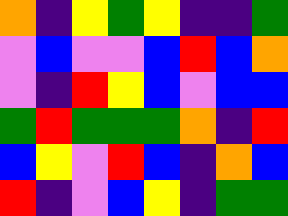[["orange", "indigo", "yellow", "green", "yellow", "indigo", "indigo", "green"], ["violet", "blue", "violet", "violet", "blue", "red", "blue", "orange"], ["violet", "indigo", "red", "yellow", "blue", "violet", "blue", "blue"], ["green", "red", "green", "green", "green", "orange", "indigo", "red"], ["blue", "yellow", "violet", "red", "blue", "indigo", "orange", "blue"], ["red", "indigo", "violet", "blue", "yellow", "indigo", "green", "green"]]